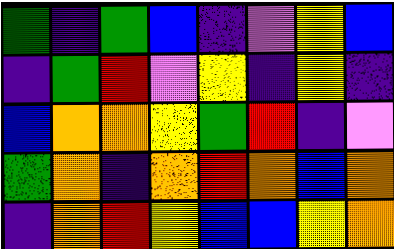[["green", "indigo", "green", "blue", "indigo", "violet", "yellow", "blue"], ["indigo", "green", "red", "violet", "yellow", "indigo", "yellow", "indigo"], ["blue", "orange", "orange", "yellow", "green", "red", "indigo", "violet"], ["green", "orange", "indigo", "orange", "red", "orange", "blue", "orange"], ["indigo", "orange", "red", "yellow", "blue", "blue", "yellow", "orange"]]